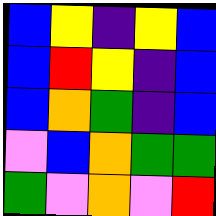[["blue", "yellow", "indigo", "yellow", "blue"], ["blue", "red", "yellow", "indigo", "blue"], ["blue", "orange", "green", "indigo", "blue"], ["violet", "blue", "orange", "green", "green"], ["green", "violet", "orange", "violet", "red"]]